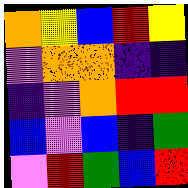[["orange", "yellow", "blue", "red", "yellow"], ["violet", "orange", "orange", "indigo", "indigo"], ["indigo", "violet", "orange", "red", "red"], ["blue", "violet", "blue", "indigo", "green"], ["violet", "red", "green", "blue", "red"]]